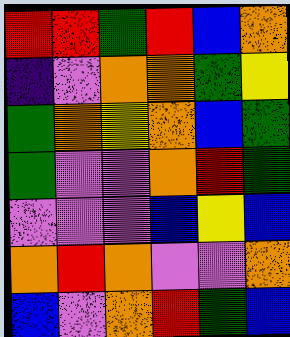[["red", "red", "green", "red", "blue", "orange"], ["indigo", "violet", "orange", "orange", "green", "yellow"], ["green", "orange", "yellow", "orange", "blue", "green"], ["green", "violet", "violet", "orange", "red", "green"], ["violet", "violet", "violet", "blue", "yellow", "blue"], ["orange", "red", "orange", "violet", "violet", "orange"], ["blue", "violet", "orange", "red", "green", "blue"]]